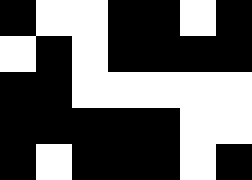[["black", "white", "white", "black", "black", "white", "black"], ["white", "black", "white", "black", "black", "black", "black"], ["black", "black", "white", "white", "white", "white", "white"], ["black", "black", "black", "black", "black", "white", "white"], ["black", "white", "black", "black", "black", "white", "black"]]